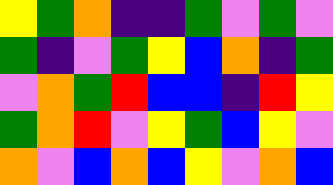[["yellow", "green", "orange", "indigo", "indigo", "green", "violet", "green", "violet"], ["green", "indigo", "violet", "green", "yellow", "blue", "orange", "indigo", "green"], ["violet", "orange", "green", "red", "blue", "blue", "indigo", "red", "yellow"], ["green", "orange", "red", "violet", "yellow", "green", "blue", "yellow", "violet"], ["orange", "violet", "blue", "orange", "blue", "yellow", "violet", "orange", "blue"]]